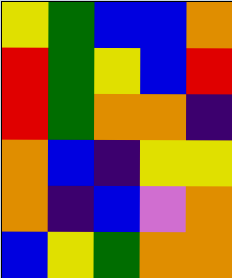[["yellow", "green", "blue", "blue", "orange"], ["red", "green", "yellow", "blue", "red"], ["red", "green", "orange", "orange", "indigo"], ["orange", "blue", "indigo", "yellow", "yellow"], ["orange", "indigo", "blue", "violet", "orange"], ["blue", "yellow", "green", "orange", "orange"]]